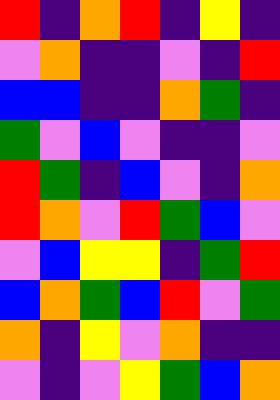[["red", "indigo", "orange", "red", "indigo", "yellow", "indigo"], ["violet", "orange", "indigo", "indigo", "violet", "indigo", "red"], ["blue", "blue", "indigo", "indigo", "orange", "green", "indigo"], ["green", "violet", "blue", "violet", "indigo", "indigo", "violet"], ["red", "green", "indigo", "blue", "violet", "indigo", "orange"], ["red", "orange", "violet", "red", "green", "blue", "violet"], ["violet", "blue", "yellow", "yellow", "indigo", "green", "red"], ["blue", "orange", "green", "blue", "red", "violet", "green"], ["orange", "indigo", "yellow", "violet", "orange", "indigo", "indigo"], ["violet", "indigo", "violet", "yellow", "green", "blue", "orange"]]